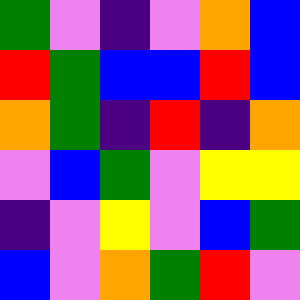[["green", "violet", "indigo", "violet", "orange", "blue"], ["red", "green", "blue", "blue", "red", "blue"], ["orange", "green", "indigo", "red", "indigo", "orange"], ["violet", "blue", "green", "violet", "yellow", "yellow"], ["indigo", "violet", "yellow", "violet", "blue", "green"], ["blue", "violet", "orange", "green", "red", "violet"]]